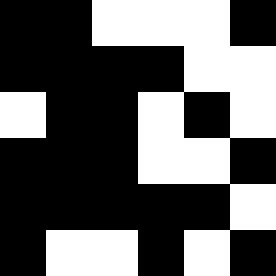[["black", "black", "white", "white", "white", "black"], ["black", "black", "black", "black", "white", "white"], ["white", "black", "black", "white", "black", "white"], ["black", "black", "black", "white", "white", "black"], ["black", "black", "black", "black", "black", "white"], ["black", "white", "white", "black", "white", "black"]]